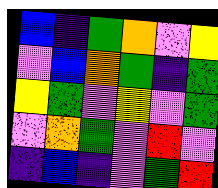[["blue", "indigo", "green", "orange", "violet", "yellow"], ["violet", "blue", "orange", "green", "indigo", "green"], ["yellow", "green", "violet", "yellow", "violet", "green"], ["violet", "orange", "green", "violet", "red", "violet"], ["indigo", "blue", "indigo", "violet", "green", "red"]]